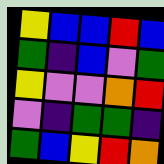[["yellow", "blue", "blue", "red", "blue"], ["green", "indigo", "blue", "violet", "green"], ["yellow", "violet", "violet", "orange", "red"], ["violet", "indigo", "green", "green", "indigo"], ["green", "blue", "yellow", "red", "orange"]]